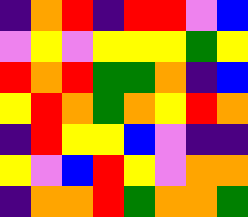[["indigo", "orange", "red", "indigo", "red", "red", "violet", "blue"], ["violet", "yellow", "violet", "yellow", "yellow", "yellow", "green", "yellow"], ["red", "orange", "red", "green", "green", "orange", "indigo", "blue"], ["yellow", "red", "orange", "green", "orange", "yellow", "red", "orange"], ["indigo", "red", "yellow", "yellow", "blue", "violet", "indigo", "indigo"], ["yellow", "violet", "blue", "red", "yellow", "violet", "orange", "orange"], ["indigo", "orange", "orange", "red", "green", "orange", "orange", "green"]]